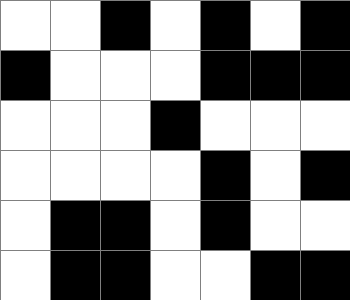[["white", "white", "black", "white", "black", "white", "black"], ["black", "white", "white", "white", "black", "black", "black"], ["white", "white", "white", "black", "white", "white", "white"], ["white", "white", "white", "white", "black", "white", "black"], ["white", "black", "black", "white", "black", "white", "white"], ["white", "black", "black", "white", "white", "black", "black"]]